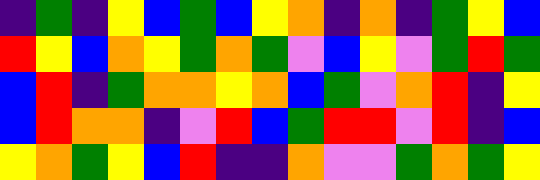[["indigo", "green", "indigo", "yellow", "blue", "green", "blue", "yellow", "orange", "indigo", "orange", "indigo", "green", "yellow", "blue"], ["red", "yellow", "blue", "orange", "yellow", "green", "orange", "green", "violet", "blue", "yellow", "violet", "green", "red", "green"], ["blue", "red", "indigo", "green", "orange", "orange", "yellow", "orange", "blue", "green", "violet", "orange", "red", "indigo", "yellow"], ["blue", "red", "orange", "orange", "indigo", "violet", "red", "blue", "green", "red", "red", "violet", "red", "indigo", "blue"], ["yellow", "orange", "green", "yellow", "blue", "red", "indigo", "indigo", "orange", "violet", "violet", "green", "orange", "green", "yellow"]]